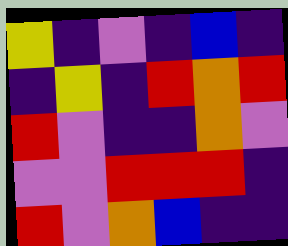[["yellow", "indigo", "violet", "indigo", "blue", "indigo"], ["indigo", "yellow", "indigo", "red", "orange", "red"], ["red", "violet", "indigo", "indigo", "orange", "violet"], ["violet", "violet", "red", "red", "red", "indigo"], ["red", "violet", "orange", "blue", "indigo", "indigo"]]